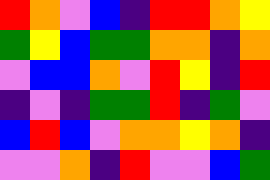[["red", "orange", "violet", "blue", "indigo", "red", "red", "orange", "yellow"], ["green", "yellow", "blue", "green", "green", "orange", "orange", "indigo", "orange"], ["violet", "blue", "blue", "orange", "violet", "red", "yellow", "indigo", "red"], ["indigo", "violet", "indigo", "green", "green", "red", "indigo", "green", "violet"], ["blue", "red", "blue", "violet", "orange", "orange", "yellow", "orange", "indigo"], ["violet", "violet", "orange", "indigo", "red", "violet", "violet", "blue", "green"]]